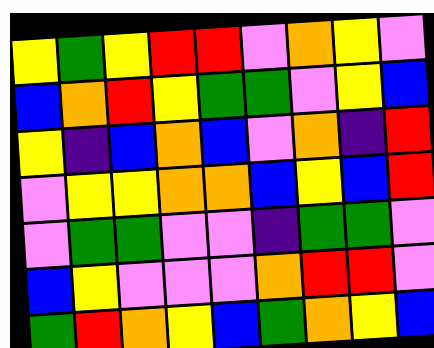[["yellow", "green", "yellow", "red", "red", "violet", "orange", "yellow", "violet"], ["blue", "orange", "red", "yellow", "green", "green", "violet", "yellow", "blue"], ["yellow", "indigo", "blue", "orange", "blue", "violet", "orange", "indigo", "red"], ["violet", "yellow", "yellow", "orange", "orange", "blue", "yellow", "blue", "red"], ["violet", "green", "green", "violet", "violet", "indigo", "green", "green", "violet"], ["blue", "yellow", "violet", "violet", "violet", "orange", "red", "red", "violet"], ["green", "red", "orange", "yellow", "blue", "green", "orange", "yellow", "blue"]]